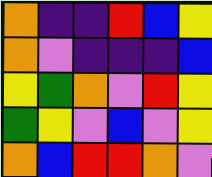[["orange", "indigo", "indigo", "red", "blue", "yellow"], ["orange", "violet", "indigo", "indigo", "indigo", "blue"], ["yellow", "green", "orange", "violet", "red", "yellow"], ["green", "yellow", "violet", "blue", "violet", "yellow"], ["orange", "blue", "red", "red", "orange", "violet"]]